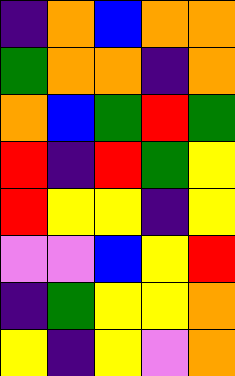[["indigo", "orange", "blue", "orange", "orange"], ["green", "orange", "orange", "indigo", "orange"], ["orange", "blue", "green", "red", "green"], ["red", "indigo", "red", "green", "yellow"], ["red", "yellow", "yellow", "indigo", "yellow"], ["violet", "violet", "blue", "yellow", "red"], ["indigo", "green", "yellow", "yellow", "orange"], ["yellow", "indigo", "yellow", "violet", "orange"]]